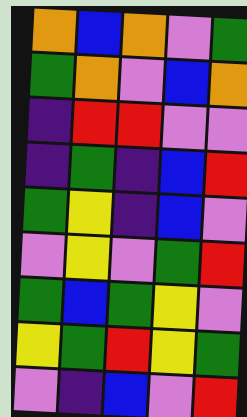[["orange", "blue", "orange", "violet", "green"], ["green", "orange", "violet", "blue", "orange"], ["indigo", "red", "red", "violet", "violet"], ["indigo", "green", "indigo", "blue", "red"], ["green", "yellow", "indigo", "blue", "violet"], ["violet", "yellow", "violet", "green", "red"], ["green", "blue", "green", "yellow", "violet"], ["yellow", "green", "red", "yellow", "green"], ["violet", "indigo", "blue", "violet", "red"]]